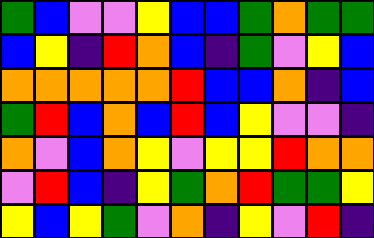[["green", "blue", "violet", "violet", "yellow", "blue", "blue", "green", "orange", "green", "green"], ["blue", "yellow", "indigo", "red", "orange", "blue", "indigo", "green", "violet", "yellow", "blue"], ["orange", "orange", "orange", "orange", "orange", "red", "blue", "blue", "orange", "indigo", "blue"], ["green", "red", "blue", "orange", "blue", "red", "blue", "yellow", "violet", "violet", "indigo"], ["orange", "violet", "blue", "orange", "yellow", "violet", "yellow", "yellow", "red", "orange", "orange"], ["violet", "red", "blue", "indigo", "yellow", "green", "orange", "red", "green", "green", "yellow"], ["yellow", "blue", "yellow", "green", "violet", "orange", "indigo", "yellow", "violet", "red", "indigo"]]